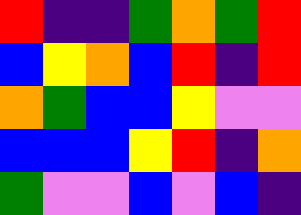[["red", "indigo", "indigo", "green", "orange", "green", "red"], ["blue", "yellow", "orange", "blue", "red", "indigo", "red"], ["orange", "green", "blue", "blue", "yellow", "violet", "violet"], ["blue", "blue", "blue", "yellow", "red", "indigo", "orange"], ["green", "violet", "violet", "blue", "violet", "blue", "indigo"]]